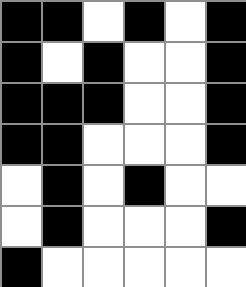[["black", "black", "white", "black", "white", "black"], ["black", "white", "black", "white", "white", "black"], ["black", "black", "black", "white", "white", "black"], ["black", "black", "white", "white", "white", "black"], ["white", "black", "white", "black", "white", "white"], ["white", "black", "white", "white", "white", "black"], ["black", "white", "white", "white", "white", "white"]]